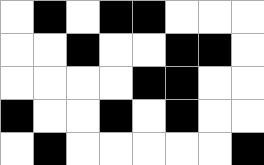[["white", "black", "white", "black", "black", "white", "white", "white"], ["white", "white", "black", "white", "white", "black", "black", "white"], ["white", "white", "white", "white", "black", "black", "white", "white"], ["black", "white", "white", "black", "white", "black", "white", "white"], ["white", "black", "white", "white", "white", "white", "white", "black"]]